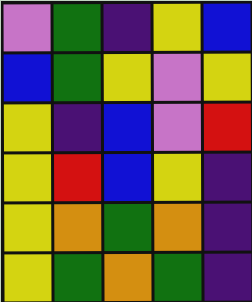[["violet", "green", "indigo", "yellow", "blue"], ["blue", "green", "yellow", "violet", "yellow"], ["yellow", "indigo", "blue", "violet", "red"], ["yellow", "red", "blue", "yellow", "indigo"], ["yellow", "orange", "green", "orange", "indigo"], ["yellow", "green", "orange", "green", "indigo"]]